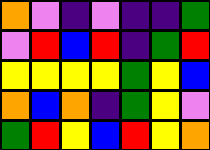[["orange", "violet", "indigo", "violet", "indigo", "indigo", "green"], ["violet", "red", "blue", "red", "indigo", "green", "red"], ["yellow", "yellow", "yellow", "yellow", "green", "yellow", "blue"], ["orange", "blue", "orange", "indigo", "green", "yellow", "violet"], ["green", "red", "yellow", "blue", "red", "yellow", "orange"]]